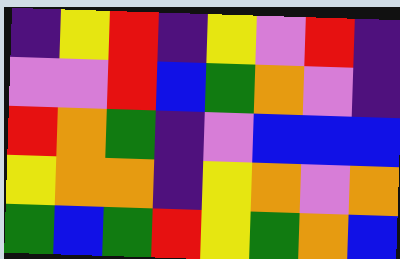[["indigo", "yellow", "red", "indigo", "yellow", "violet", "red", "indigo"], ["violet", "violet", "red", "blue", "green", "orange", "violet", "indigo"], ["red", "orange", "green", "indigo", "violet", "blue", "blue", "blue"], ["yellow", "orange", "orange", "indigo", "yellow", "orange", "violet", "orange"], ["green", "blue", "green", "red", "yellow", "green", "orange", "blue"]]